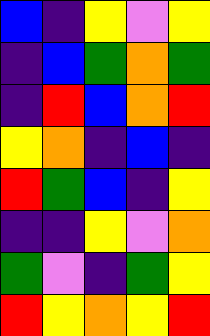[["blue", "indigo", "yellow", "violet", "yellow"], ["indigo", "blue", "green", "orange", "green"], ["indigo", "red", "blue", "orange", "red"], ["yellow", "orange", "indigo", "blue", "indigo"], ["red", "green", "blue", "indigo", "yellow"], ["indigo", "indigo", "yellow", "violet", "orange"], ["green", "violet", "indigo", "green", "yellow"], ["red", "yellow", "orange", "yellow", "red"]]